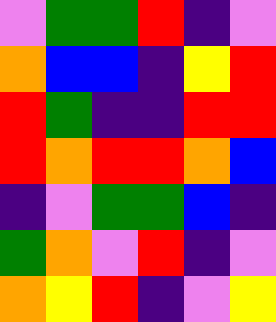[["violet", "green", "green", "red", "indigo", "violet"], ["orange", "blue", "blue", "indigo", "yellow", "red"], ["red", "green", "indigo", "indigo", "red", "red"], ["red", "orange", "red", "red", "orange", "blue"], ["indigo", "violet", "green", "green", "blue", "indigo"], ["green", "orange", "violet", "red", "indigo", "violet"], ["orange", "yellow", "red", "indigo", "violet", "yellow"]]